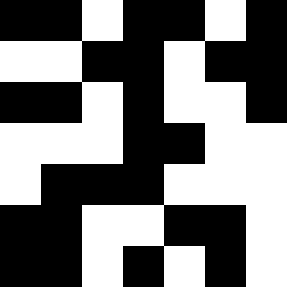[["black", "black", "white", "black", "black", "white", "black"], ["white", "white", "black", "black", "white", "black", "black"], ["black", "black", "white", "black", "white", "white", "black"], ["white", "white", "white", "black", "black", "white", "white"], ["white", "black", "black", "black", "white", "white", "white"], ["black", "black", "white", "white", "black", "black", "white"], ["black", "black", "white", "black", "white", "black", "white"]]